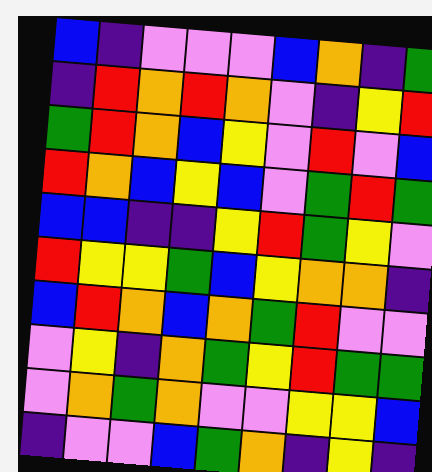[["blue", "indigo", "violet", "violet", "violet", "blue", "orange", "indigo", "green"], ["indigo", "red", "orange", "red", "orange", "violet", "indigo", "yellow", "red"], ["green", "red", "orange", "blue", "yellow", "violet", "red", "violet", "blue"], ["red", "orange", "blue", "yellow", "blue", "violet", "green", "red", "green"], ["blue", "blue", "indigo", "indigo", "yellow", "red", "green", "yellow", "violet"], ["red", "yellow", "yellow", "green", "blue", "yellow", "orange", "orange", "indigo"], ["blue", "red", "orange", "blue", "orange", "green", "red", "violet", "violet"], ["violet", "yellow", "indigo", "orange", "green", "yellow", "red", "green", "green"], ["violet", "orange", "green", "orange", "violet", "violet", "yellow", "yellow", "blue"], ["indigo", "violet", "violet", "blue", "green", "orange", "indigo", "yellow", "indigo"]]